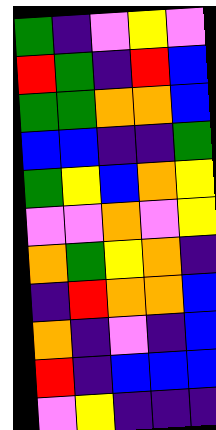[["green", "indigo", "violet", "yellow", "violet"], ["red", "green", "indigo", "red", "blue"], ["green", "green", "orange", "orange", "blue"], ["blue", "blue", "indigo", "indigo", "green"], ["green", "yellow", "blue", "orange", "yellow"], ["violet", "violet", "orange", "violet", "yellow"], ["orange", "green", "yellow", "orange", "indigo"], ["indigo", "red", "orange", "orange", "blue"], ["orange", "indigo", "violet", "indigo", "blue"], ["red", "indigo", "blue", "blue", "blue"], ["violet", "yellow", "indigo", "indigo", "indigo"]]